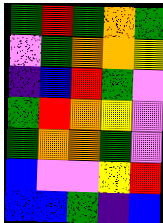[["green", "red", "green", "orange", "green"], ["violet", "green", "orange", "orange", "yellow"], ["indigo", "blue", "red", "green", "violet"], ["green", "red", "orange", "yellow", "violet"], ["green", "orange", "orange", "green", "violet"], ["blue", "violet", "violet", "yellow", "red"], ["blue", "blue", "green", "indigo", "blue"]]